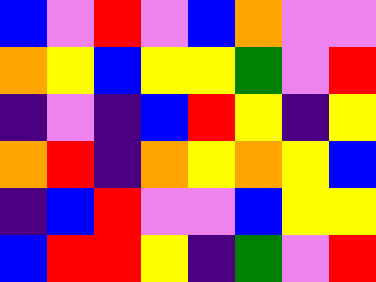[["blue", "violet", "red", "violet", "blue", "orange", "violet", "violet"], ["orange", "yellow", "blue", "yellow", "yellow", "green", "violet", "red"], ["indigo", "violet", "indigo", "blue", "red", "yellow", "indigo", "yellow"], ["orange", "red", "indigo", "orange", "yellow", "orange", "yellow", "blue"], ["indigo", "blue", "red", "violet", "violet", "blue", "yellow", "yellow"], ["blue", "red", "red", "yellow", "indigo", "green", "violet", "red"]]